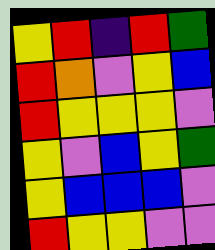[["yellow", "red", "indigo", "red", "green"], ["red", "orange", "violet", "yellow", "blue"], ["red", "yellow", "yellow", "yellow", "violet"], ["yellow", "violet", "blue", "yellow", "green"], ["yellow", "blue", "blue", "blue", "violet"], ["red", "yellow", "yellow", "violet", "violet"]]